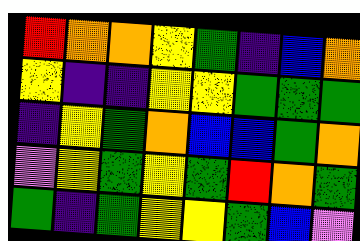[["red", "orange", "orange", "yellow", "green", "indigo", "blue", "orange"], ["yellow", "indigo", "indigo", "yellow", "yellow", "green", "green", "green"], ["indigo", "yellow", "green", "orange", "blue", "blue", "green", "orange"], ["violet", "yellow", "green", "yellow", "green", "red", "orange", "green"], ["green", "indigo", "green", "yellow", "yellow", "green", "blue", "violet"]]